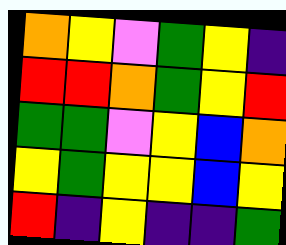[["orange", "yellow", "violet", "green", "yellow", "indigo"], ["red", "red", "orange", "green", "yellow", "red"], ["green", "green", "violet", "yellow", "blue", "orange"], ["yellow", "green", "yellow", "yellow", "blue", "yellow"], ["red", "indigo", "yellow", "indigo", "indigo", "green"]]